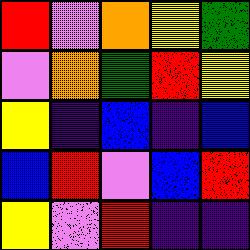[["red", "violet", "orange", "yellow", "green"], ["violet", "orange", "green", "red", "yellow"], ["yellow", "indigo", "blue", "indigo", "blue"], ["blue", "red", "violet", "blue", "red"], ["yellow", "violet", "red", "indigo", "indigo"]]